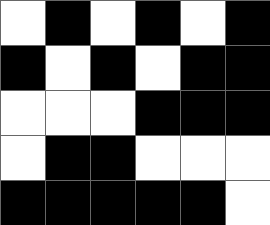[["white", "black", "white", "black", "white", "black"], ["black", "white", "black", "white", "black", "black"], ["white", "white", "white", "black", "black", "black"], ["white", "black", "black", "white", "white", "white"], ["black", "black", "black", "black", "black", "white"]]